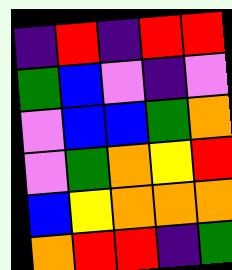[["indigo", "red", "indigo", "red", "red"], ["green", "blue", "violet", "indigo", "violet"], ["violet", "blue", "blue", "green", "orange"], ["violet", "green", "orange", "yellow", "red"], ["blue", "yellow", "orange", "orange", "orange"], ["orange", "red", "red", "indigo", "green"]]